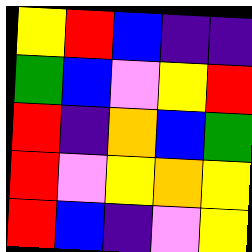[["yellow", "red", "blue", "indigo", "indigo"], ["green", "blue", "violet", "yellow", "red"], ["red", "indigo", "orange", "blue", "green"], ["red", "violet", "yellow", "orange", "yellow"], ["red", "blue", "indigo", "violet", "yellow"]]